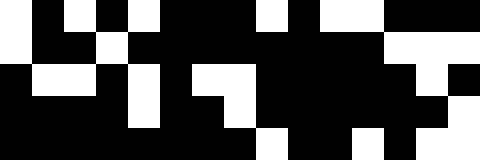[["white", "black", "white", "black", "white", "black", "black", "black", "white", "black", "white", "white", "black", "black", "black"], ["white", "black", "black", "white", "black", "black", "black", "black", "black", "black", "black", "black", "white", "white", "white"], ["black", "white", "white", "black", "white", "black", "white", "white", "black", "black", "black", "black", "black", "white", "black"], ["black", "black", "black", "black", "white", "black", "black", "white", "black", "black", "black", "black", "black", "black", "white"], ["black", "black", "black", "black", "black", "black", "black", "black", "white", "black", "black", "white", "black", "white", "white"]]